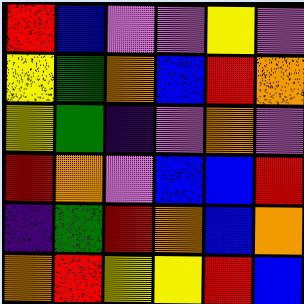[["red", "blue", "violet", "violet", "yellow", "violet"], ["yellow", "green", "orange", "blue", "red", "orange"], ["yellow", "green", "indigo", "violet", "orange", "violet"], ["red", "orange", "violet", "blue", "blue", "red"], ["indigo", "green", "red", "orange", "blue", "orange"], ["orange", "red", "yellow", "yellow", "red", "blue"]]